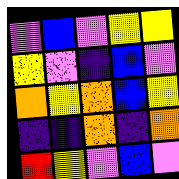[["violet", "blue", "violet", "yellow", "yellow"], ["yellow", "violet", "indigo", "blue", "violet"], ["orange", "yellow", "orange", "blue", "yellow"], ["indigo", "indigo", "orange", "indigo", "orange"], ["red", "yellow", "violet", "blue", "violet"]]